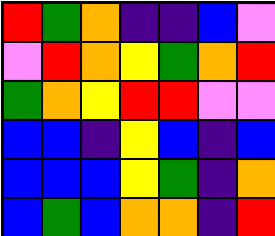[["red", "green", "orange", "indigo", "indigo", "blue", "violet"], ["violet", "red", "orange", "yellow", "green", "orange", "red"], ["green", "orange", "yellow", "red", "red", "violet", "violet"], ["blue", "blue", "indigo", "yellow", "blue", "indigo", "blue"], ["blue", "blue", "blue", "yellow", "green", "indigo", "orange"], ["blue", "green", "blue", "orange", "orange", "indigo", "red"]]